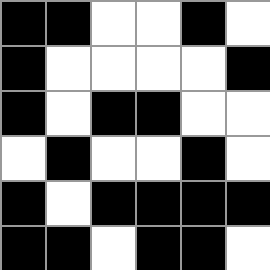[["black", "black", "white", "white", "black", "white"], ["black", "white", "white", "white", "white", "black"], ["black", "white", "black", "black", "white", "white"], ["white", "black", "white", "white", "black", "white"], ["black", "white", "black", "black", "black", "black"], ["black", "black", "white", "black", "black", "white"]]